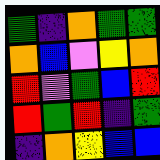[["green", "indigo", "orange", "green", "green"], ["orange", "blue", "violet", "yellow", "orange"], ["red", "violet", "green", "blue", "red"], ["red", "green", "red", "indigo", "green"], ["indigo", "orange", "yellow", "blue", "blue"]]